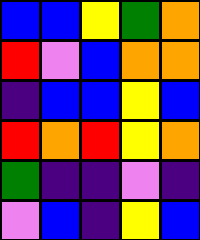[["blue", "blue", "yellow", "green", "orange"], ["red", "violet", "blue", "orange", "orange"], ["indigo", "blue", "blue", "yellow", "blue"], ["red", "orange", "red", "yellow", "orange"], ["green", "indigo", "indigo", "violet", "indigo"], ["violet", "blue", "indigo", "yellow", "blue"]]